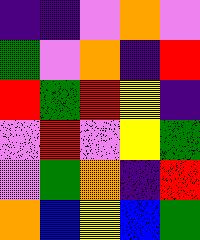[["indigo", "indigo", "violet", "orange", "violet"], ["green", "violet", "orange", "indigo", "red"], ["red", "green", "red", "yellow", "indigo"], ["violet", "red", "violet", "yellow", "green"], ["violet", "green", "orange", "indigo", "red"], ["orange", "blue", "yellow", "blue", "green"]]